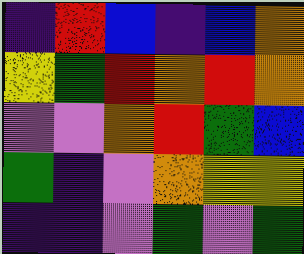[["indigo", "red", "blue", "indigo", "blue", "orange"], ["yellow", "green", "red", "orange", "red", "orange"], ["violet", "violet", "orange", "red", "green", "blue"], ["green", "indigo", "violet", "orange", "yellow", "yellow"], ["indigo", "indigo", "violet", "green", "violet", "green"]]